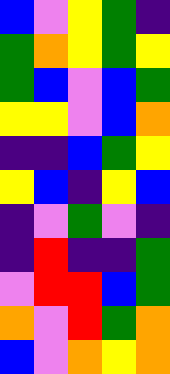[["blue", "violet", "yellow", "green", "indigo"], ["green", "orange", "yellow", "green", "yellow"], ["green", "blue", "violet", "blue", "green"], ["yellow", "yellow", "violet", "blue", "orange"], ["indigo", "indigo", "blue", "green", "yellow"], ["yellow", "blue", "indigo", "yellow", "blue"], ["indigo", "violet", "green", "violet", "indigo"], ["indigo", "red", "indigo", "indigo", "green"], ["violet", "red", "red", "blue", "green"], ["orange", "violet", "red", "green", "orange"], ["blue", "violet", "orange", "yellow", "orange"]]